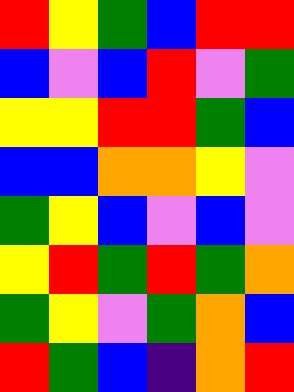[["red", "yellow", "green", "blue", "red", "red"], ["blue", "violet", "blue", "red", "violet", "green"], ["yellow", "yellow", "red", "red", "green", "blue"], ["blue", "blue", "orange", "orange", "yellow", "violet"], ["green", "yellow", "blue", "violet", "blue", "violet"], ["yellow", "red", "green", "red", "green", "orange"], ["green", "yellow", "violet", "green", "orange", "blue"], ["red", "green", "blue", "indigo", "orange", "red"]]